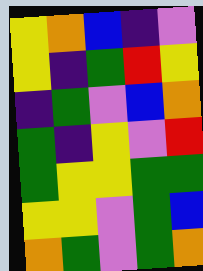[["yellow", "orange", "blue", "indigo", "violet"], ["yellow", "indigo", "green", "red", "yellow"], ["indigo", "green", "violet", "blue", "orange"], ["green", "indigo", "yellow", "violet", "red"], ["green", "yellow", "yellow", "green", "green"], ["yellow", "yellow", "violet", "green", "blue"], ["orange", "green", "violet", "green", "orange"]]